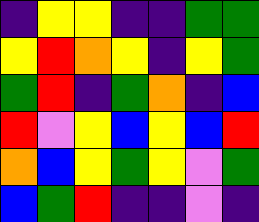[["indigo", "yellow", "yellow", "indigo", "indigo", "green", "green"], ["yellow", "red", "orange", "yellow", "indigo", "yellow", "green"], ["green", "red", "indigo", "green", "orange", "indigo", "blue"], ["red", "violet", "yellow", "blue", "yellow", "blue", "red"], ["orange", "blue", "yellow", "green", "yellow", "violet", "green"], ["blue", "green", "red", "indigo", "indigo", "violet", "indigo"]]